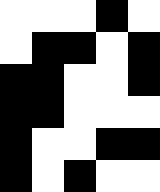[["white", "white", "white", "black", "white"], ["white", "black", "black", "white", "black"], ["black", "black", "white", "white", "black"], ["black", "black", "white", "white", "white"], ["black", "white", "white", "black", "black"], ["black", "white", "black", "white", "white"]]